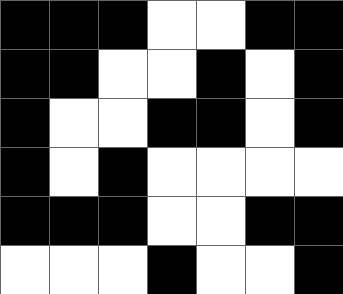[["black", "black", "black", "white", "white", "black", "black"], ["black", "black", "white", "white", "black", "white", "black"], ["black", "white", "white", "black", "black", "white", "black"], ["black", "white", "black", "white", "white", "white", "white"], ["black", "black", "black", "white", "white", "black", "black"], ["white", "white", "white", "black", "white", "white", "black"]]